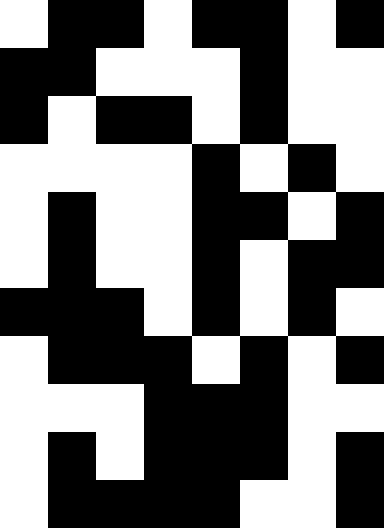[["white", "black", "black", "white", "black", "black", "white", "black"], ["black", "black", "white", "white", "white", "black", "white", "white"], ["black", "white", "black", "black", "white", "black", "white", "white"], ["white", "white", "white", "white", "black", "white", "black", "white"], ["white", "black", "white", "white", "black", "black", "white", "black"], ["white", "black", "white", "white", "black", "white", "black", "black"], ["black", "black", "black", "white", "black", "white", "black", "white"], ["white", "black", "black", "black", "white", "black", "white", "black"], ["white", "white", "white", "black", "black", "black", "white", "white"], ["white", "black", "white", "black", "black", "black", "white", "black"], ["white", "black", "black", "black", "black", "white", "white", "black"]]